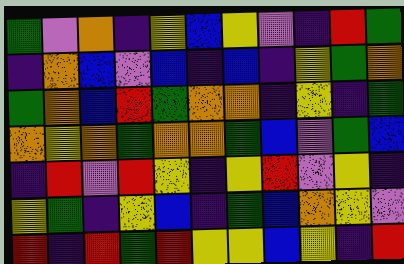[["green", "violet", "orange", "indigo", "yellow", "blue", "yellow", "violet", "indigo", "red", "green"], ["indigo", "orange", "blue", "violet", "blue", "indigo", "blue", "indigo", "yellow", "green", "orange"], ["green", "orange", "blue", "red", "green", "orange", "orange", "indigo", "yellow", "indigo", "green"], ["orange", "yellow", "orange", "green", "orange", "orange", "green", "blue", "violet", "green", "blue"], ["indigo", "red", "violet", "red", "yellow", "indigo", "yellow", "red", "violet", "yellow", "indigo"], ["yellow", "green", "indigo", "yellow", "blue", "indigo", "green", "blue", "orange", "yellow", "violet"], ["red", "indigo", "red", "green", "red", "yellow", "yellow", "blue", "yellow", "indigo", "red"]]